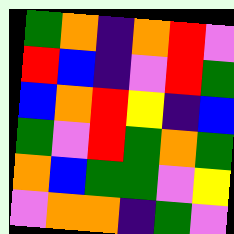[["green", "orange", "indigo", "orange", "red", "violet"], ["red", "blue", "indigo", "violet", "red", "green"], ["blue", "orange", "red", "yellow", "indigo", "blue"], ["green", "violet", "red", "green", "orange", "green"], ["orange", "blue", "green", "green", "violet", "yellow"], ["violet", "orange", "orange", "indigo", "green", "violet"]]